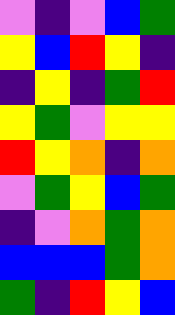[["violet", "indigo", "violet", "blue", "green"], ["yellow", "blue", "red", "yellow", "indigo"], ["indigo", "yellow", "indigo", "green", "red"], ["yellow", "green", "violet", "yellow", "yellow"], ["red", "yellow", "orange", "indigo", "orange"], ["violet", "green", "yellow", "blue", "green"], ["indigo", "violet", "orange", "green", "orange"], ["blue", "blue", "blue", "green", "orange"], ["green", "indigo", "red", "yellow", "blue"]]